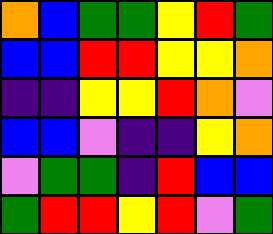[["orange", "blue", "green", "green", "yellow", "red", "green"], ["blue", "blue", "red", "red", "yellow", "yellow", "orange"], ["indigo", "indigo", "yellow", "yellow", "red", "orange", "violet"], ["blue", "blue", "violet", "indigo", "indigo", "yellow", "orange"], ["violet", "green", "green", "indigo", "red", "blue", "blue"], ["green", "red", "red", "yellow", "red", "violet", "green"]]